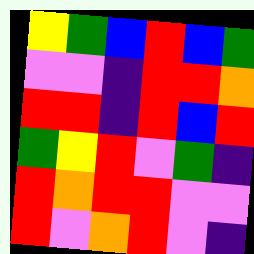[["yellow", "green", "blue", "red", "blue", "green"], ["violet", "violet", "indigo", "red", "red", "orange"], ["red", "red", "indigo", "red", "blue", "red"], ["green", "yellow", "red", "violet", "green", "indigo"], ["red", "orange", "red", "red", "violet", "violet"], ["red", "violet", "orange", "red", "violet", "indigo"]]